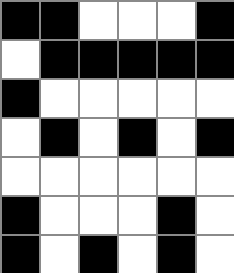[["black", "black", "white", "white", "white", "black"], ["white", "black", "black", "black", "black", "black"], ["black", "white", "white", "white", "white", "white"], ["white", "black", "white", "black", "white", "black"], ["white", "white", "white", "white", "white", "white"], ["black", "white", "white", "white", "black", "white"], ["black", "white", "black", "white", "black", "white"]]